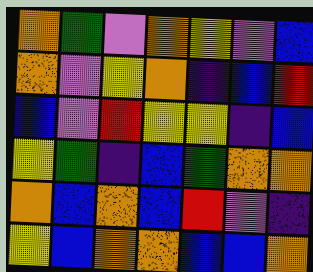[["orange", "green", "violet", "orange", "yellow", "violet", "blue"], ["orange", "violet", "yellow", "orange", "indigo", "blue", "red"], ["blue", "violet", "red", "yellow", "yellow", "indigo", "blue"], ["yellow", "green", "indigo", "blue", "green", "orange", "orange"], ["orange", "blue", "orange", "blue", "red", "violet", "indigo"], ["yellow", "blue", "orange", "orange", "blue", "blue", "orange"]]